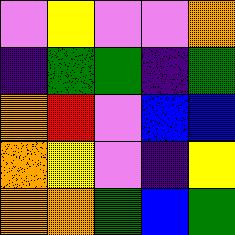[["violet", "yellow", "violet", "violet", "orange"], ["indigo", "green", "green", "indigo", "green"], ["orange", "red", "violet", "blue", "blue"], ["orange", "yellow", "violet", "indigo", "yellow"], ["orange", "orange", "green", "blue", "green"]]